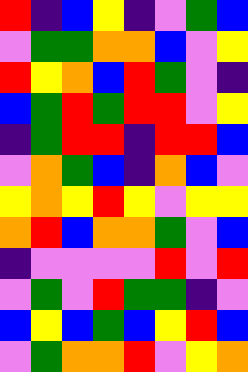[["red", "indigo", "blue", "yellow", "indigo", "violet", "green", "blue"], ["violet", "green", "green", "orange", "orange", "blue", "violet", "yellow"], ["red", "yellow", "orange", "blue", "red", "green", "violet", "indigo"], ["blue", "green", "red", "green", "red", "red", "violet", "yellow"], ["indigo", "green", "red", "red", "indigo", "red", "red", "blue"], ["violet", "orange", "green", "blue", "indigo", "orange", "blue", "violet"], ["yellow", "orange", "yellow", "red", "yellow", "violet", "yellow", "yellow"], ["orange", "red", "blue", "orange", "orange", "green", "violet", "blue"], ["indigo", "violet", "violet", "violet", "violet", "red", "violet", "red"], ["violet", "green", "violet", "red", "green", "green", "indigo", "violet"], ["blue", "yellow", "blue", "green", "blue", "yellow", "red", "blue"], ["violet", "green", "orange", "orange", "red", "violet", "yellow", "orange"]]